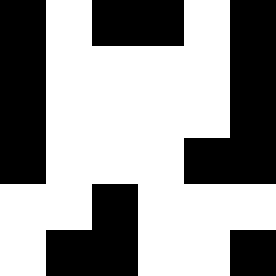[["black", "white", "black", "black", "white", "black"], ["black", "white", "white", "white", "white", "black"], ["black", "white", "white", "white", "white", "black"], ["black", "white", "white", "white", "black", "black"], ["white", "white", "black", "white", "white", "white"], ["white", "black", "black", "white", "white", "black"]]